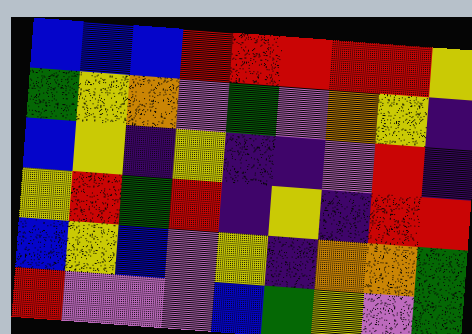[["blue", "blue", "blue", "red", "red", "red", "red", "red", "yellow"], ["green", "yellow", "orange", "violet", "green", "violet", "orange", "yellow", "indigo"], ["blue", "yellow", "indigo", "yellow", "indigo", "indigo", "violet", "red", "indigo"], ["yellow", "red", "green", "red", "indigo", "yellow", "indigo", "red", "red"], ["blue", "yellow", "blue", "violet", "yellow", "indigo", "orange", "orange", "green"], ["red", "violet", "violet", "violet", "blue", "green", "yellow", "violet", "green"]]